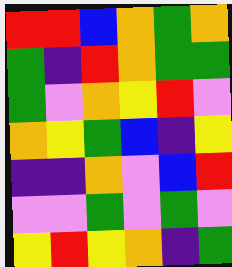[["red", "red", "blue", "orange", "green", "orange"], ["green", "indigo", "red", "orange", "green", "green"], ["green", "violet", "orange", "yellow", "red", "violet"], ["orange", "yellow", "green", "blue", "indigo", "yellow"], ["indigo", "indigo", "orange", "violet", "blue", "red"], ["violet", "violet", "green", "violet", "green", "violet"], ["yellow", "red", "yellow", "orange", "indigo", "green"]]